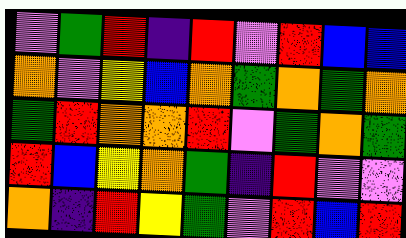[["violet", "green", "red", "indigo", "red", "violet", "red", "blue", "blue"], ["orange", "violet", "yellow", "blue", "orange", "green", "orange", "green", "orange"], ["green", "red", "orange", "orange", "red", "violet", "green", "orange", "green"], ["red", "blue", "yellow", "orange", "green", "indigo", "red", "violet", "violet"], ["orange", "indigo", "red", "yellow", "green", "violet", "red", "blue", "red"]]